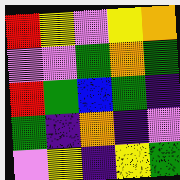[["red", "yellow", "violet", "yellow", "orange"], ["violet", "violet", "green", "orange", "green"], ["red", "green", "blue", "green", "indigo"], ["green", "indigo", "orange", "indigo", "violet"], ["violet", "yellow", "indigo", "yellow", "green"]]